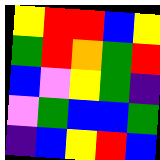[["yellow", "red", "red", "blue", "yellow"], ["green", "red", "orange", "green", "red"], ["blue", "violet", "yellow", "green", "indigo"], ["violet", "green", "blue", "blue", "green"], ["indigo", "blue", "yellow", "red", "blue"]]